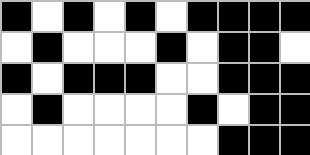[["black", "white", "black", "white", "black", "white", "black", "black", "black", "black"], ["white", "black", "white", "white", "white", "black", "white", "black", "black", "white"], ["black", "white", "black", "black", "black", "white", "white", "black", "black", "black"], ["white", "black", "white", "white", "white", "white", "black", "white", "black", "black"], ["white", "white", "white", "white", "white", "white", "white", "black", "black", "black"]]